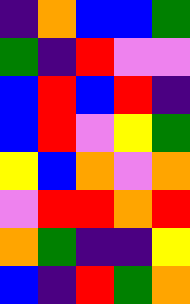[["indigo", "orange", "blue", "blue", "green"], ["green", "indigo", "red", "violet", "violet"], ["blue", "red", "blue", "red", "indigo"], ["blue", "red", "violet", "yellow", "green"], ["yellow", "blue", "orange", "violet", "orange"], ["violet", "red", "red", "orange", "red"], ["orange", "green", "indigo", "indigo", "yellow"], ["blue", "indigo", "red", "green", "orange"]]